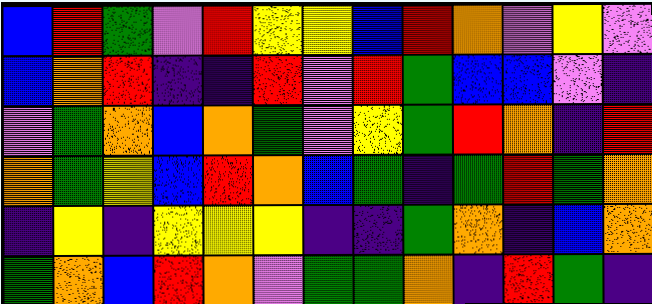[["blue", "red", "green", "violet", "red", "yellow", "yellow", "blue", "red", "orange", "violet", "yellow", "violet"], ["blue", "orange", "red", "indigo", "indigo", "red", "violet", "red", "green", "blue", "blue", "violet", "indigo"], ["violet", "green", "orange", "blue", "orange", "green", "violet", "yellow", "green", "red", "orange", "indigo", "red"], ["orange", "green", "yellow", "blue", "red", "orange", "blue", "green", "indigo", "green", "red", "green", "orange"], ["indigo", "yellow", "indigo", "yellow", "yellow", "yellow", "indigo", "indigo", "green", "orange", "indigo", "blue", "orange"], ["green", "orange", "blue", "red", "orange", "violet", "green", "green", "orange", "indigo", "red", "green", "indigo"]]